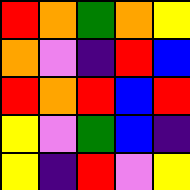[["red", "orange", "green", "orange", "yellow"], ["orange", "violet", "indigo", "red", "blue"], ["red", "orange", "red", "blue", "red"], ["yellow", "violet", "green", "blue", "indigo"], ["yellow", "indigo", "red", "violet", "yellow"]]